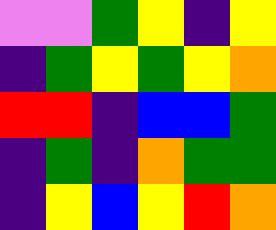[["violet", "violet", "green", "yellow", "indigo", "yellow"], ["indigo", "green", "yellow", "green", "yellow", "orange"], ["red", "red", "indigo", "blue", "blue", "green"], ["indigo", "green", "indigo", "orange", "green", "green"], ["indigo", "yellow", "blue", "yellow", "red", "orange"]]